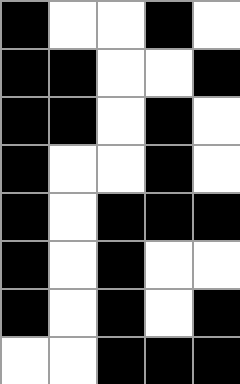[["black", "white", "white", "black", "white"], ["black", "black", "white", "white", "black"], ["black", "black", "white", "black", "white"], ["black", "white", "white", "black", "white"], ["black", "white", "black", "black", "black"], ["black", "white", "black", "white", "white"], ["black", "white", "black", "white", "black"], ["white", "white", "black", "black", "black"]]